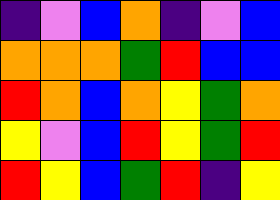[["indigo", "violet", "blue", "orange", "indigo", "violet", "blue"], ["orange", "orange", "orange", "green", "red", "blue", "blue"], ["red", "orange", "blue", "orange", "yellow", "green", "orange"], ["yellow", "violet", "blue", "red", "yellow", "green", "red"], ["red", "yellow", "blue", "green", "red", "indigo", "yellow"]]